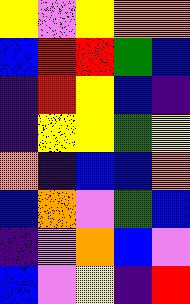[["yellow", "violet", "yellow", "orange", "orange"], ["blue", "red", "red", "green", "blue"], ["indigo", "red", "yellow", "blue", "indigo"], ["indigo", "yellow", "yellow", "green", "yellow"], ["orange", "indigo", "blue", "blue", "orange"], ["blue", "orange", "violet", "green", "blue"], ["indigo", "violet", "orange", "blue", "violet"], ["blue", "violet", "yellow", "indigo", "red"]]